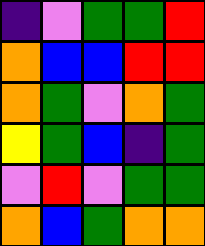[["indigo", "violet", "green", "green", "red"], ["orange", "blue", "blue", "red", "red"], ["orange", "green", "violet", "orange", "green"], ["yellow", "green", "blue", "indigo", "green"], ["violet", "red", "violet", "green", "green"], ["orange", "blue", "green", "orange", "orange"]]